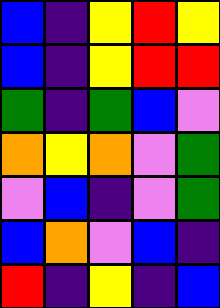[["blue", "indigo", "yellow", "red", "yellow"], ["blue", "indigo", "yellow", "red", "red"], ["green", "indigo", "green", "blue", "violet"], ["orange", "yellow", "orange", "violet", "green"], ["violet", "blue", "indigo", "violet", "green"], ["blue", "orange", "violet", "blue", "indigo"], ["red", "indigo", "yellow", "indigo", "blue"]]